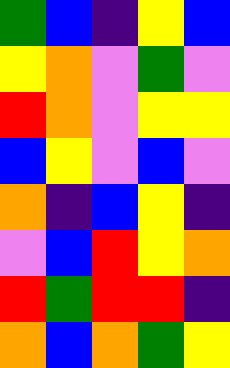[["green", "blue", "indigo", "yellow", "blue"], ["yellow", "orange", "violet", "green", "violet"], ["red", "orange", "violet", "yellow", "yellow"], ["blue", "yellow", "violet", "blue", "violet"], ["orange", "indigo", "blue", "yellow", "indigo"], ["violet", "blue", "red", "yellow", "orange"], ["red", "green", "red", "red", "indigo"], ["orange", "blue", "orange", "green", "yellow"]]